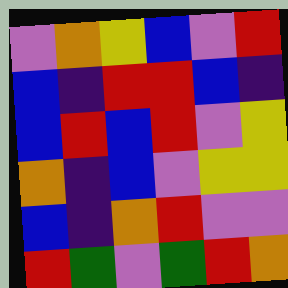[["violet", "orange", "yellow", "blue", "violet", "red"], ["blue", "indigo", "red", "red", "blue", "indigo"], ["blue", "red", "blue", "red", "violet", "yellow"], ["orange", "indigo", "blue", "violet", "yellow", "yellow"], ["blue", "indigo", "orange", "red", "violet", "violet"], ["red", "green", "violet", "green", "red", "orange"]]